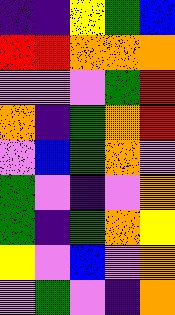[["indigo", "indigo", "yellow", "green", "blue"], ["red", "red", "orange", "orange", "orange"], ["violet", "violet", "violet", "green", "red"], ["orange", "indigo", "green", "orange", "red"], ["violet", "blue", "green", "orange", "violet"], ["green", "violet", "indigo", "violet", "orange"], ["green", "indigo", "green", "orange", "yellow"], ["yellow", "violet", "blue", "violet", "orange"], ["violet", "green", "violet", "indigo", "orange"]]